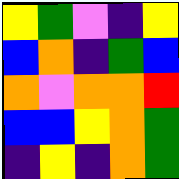[["yellow", "green", "violet", "indigo", "yellow"], ["blue", "orange", "indigo", "green", "blue"], ["orange", "violet", "orange", "orange", "red"], ["blue", "blue", "yellow", "orange", "green"], ["indigo", "yellow", "indigo", "orange", "green"]]